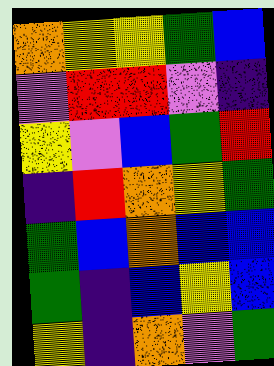[["orange", "yellow", "yellow", "green", "blue"], ["violet", "red", "red", "violet", "indigo"], ["yellow", "violet", "blue", "green", "red"], ["indigo", "red", "orange", "yellow", "green"], ["green", "blue", "orange", "blue", "blue"], ["green", "indigo", "blue", "yellow", "blue"], ["yellow", "indigo", "orange", "violet", "green"]]